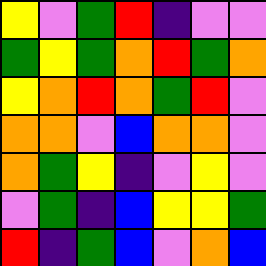[["yellow", "violet", "green", "red", "indigo", "violet", "violet"], ["green", "yellow", "green", "orange", "red", "green", "orange"], ["yellow", "orange", "red", "orange", "green", "red", "violet"], ["orange", "orange", "violet", "blue", "orange", "orange", "violet"], ["orange", "green", "yellow", "indigo", "violet", "yellow", "violet"], ["violet", "green", "indigo", "blue", "yellow", "yellow", "green"], ["red", "indigo", "green", "blue", "violet", "orange", "blue"]]